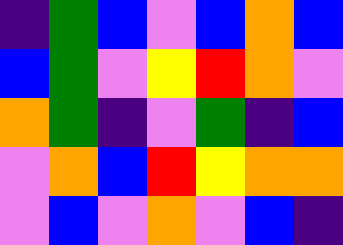[["indigo", "green", "blue", "violet", "blue", "orange", "blue"], ["blue", "green", "violet", "yellow", "red", "orange", "violet"], ["orange", "green", "indigo", "violet", "green", "indigo", "blue"], ["violet", "orange", "blue", "red", "yellow", "orange", "orange"], ["violet", "blue", "violet", "orange", "violet", "blue", "indigo"]]